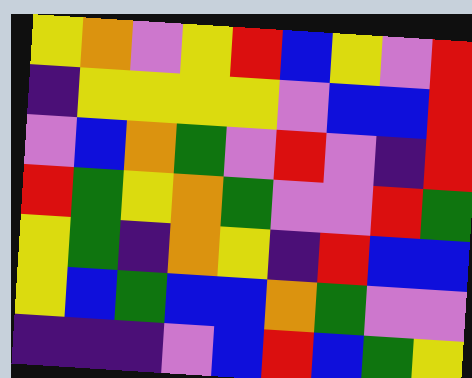[["yellow", "orange", "violet", "yellow", "red", "blue", "yellow", "violet", "red"], ["indigo", "yellow", "yellow", "yellow", "yellow", "violet", "blue", "blue", "red"], ["violet", "blue", "orange", "green", "violet", "red", "violet", "indigo", "red"], ["red", "green", "yellow", "orange", "green", "violet", "violet", "red", "green"], ["yellow", "green", "indigo", "orange", "yellow", "indigo", "red", "blue", "blue"], ["yellow", "blue", "green", "blue", "blue", "orange", "green", "violet", "violet"], ["indigo", "indigo", "indigo", "violet", "blue", "red", "blue", "green", "yellow"]]